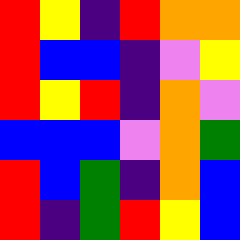[["red", "yellow", "indigo", "red", "orange", "orange"], ["red", "blue", "blue", "indigo", "violet", "yellow"], ["red", "yellow", "red", "indigo", "orange", "violet"], ["blue", "blue", "blue", "violet", "orange", "green"], ["red", "blue", "green", "indigo", "orange", "blue"], ["red", "indigo", "green", "red", "yellow", "blue"]]